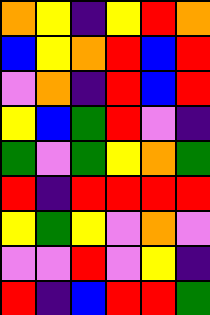[["orange", "yellow", "indigo", "yellow", "red", "orange"], ["blue", "yellow", "orange", "red", "blue", "red"], ["violet", "orange", "indigo", "red", "blue", "red"], ["yellow", "blue", "green", "red", "violet", "indigo"], ["green", "violet", "green", "yellow", "orange", "green"], ["red", "indigo", "red", "red", "red", "red"], ["yellow", "green", "yellow", "violet", "orange", "violet"], ["violet", "violet", "red", "violet", "yellow", "indigo"], ["red", "indigo", "blue", "red", "red", "green"]]